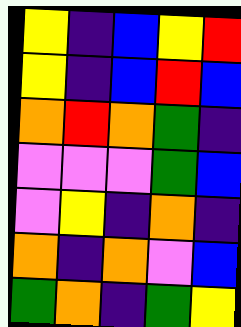[["yellow", "indigo", "blue", "yellow", "red"], ["yellow", "indigo", "blue", "red", "blue"], ["orange", "red", "orange", "green", "indigo"], ["violet", "violet", "violet", "green", "blue"], ["violet", "yellow", "indigo", "orange", "indigo"], ["orange", "indigo", "orange", "violet", "blue"], ["green", "orange", "indigo", "green", "yellow"]]